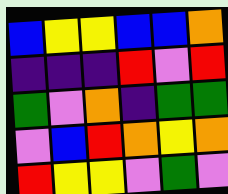[["blue", "yellow", "yellow", "blue", "blue", "orange"], ["indigo", "indigo", "indigo", "red", "violet", "red"], ["green", "violet", "orange", "indigo", "green", "green"], ["violet", "blue", "red", "orange", "yellow", "orange"], ["red", "yellow", "yellow", "violet", "green", "violet"]]